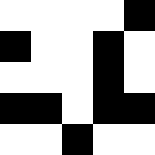[["white", "white", "white", "white", "black"], ["black", "white", "white", "black", "white"], ["white", "white", "white", "black", "white"], ["black", "black", "white", "black", "black"], ["white", "white", "black", "white", "white"]]